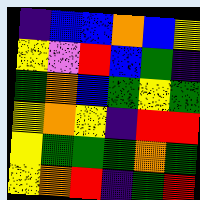[["indigo", "blue", "blue", "orange", "blue", "yellow"], ["yellow", "violet", "red", "blue", "green", "indigo"], ["green", "orange", "blue", "green", "yellow", "green"], ["yellow", "orange", "yellow", "indigo", "red", "red"], ["yellow", "green", "green", "green", "orange", "green"], ["yellow", "orange", "red", "indigo", "green", "red"]]